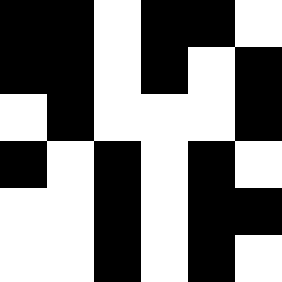[["black", "black", "white", "black", "black", "white"], ["black", "black", "white", "black", "white", "black"], ["white", "black", "white", "white", "white", "black"], ["black", "white", "black", "white", "black", "white"], ["white", "white", "black", "white", "black", "black"], ["white", "white", "black", "white", "black", "white"]]